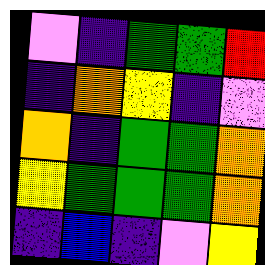[["violet", "indigo", "green", "green", "red"], ["indigo", "orange", "yellow", "indigo", "violet"], ["orange", "indigo", "green", "green", "orange"], ["yellow", "green", "green", "green", "orange"], ["indigo", "blue", "indigo", "violet", "yellow"]]